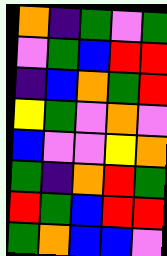[["orange", "indigo", "green", "violet", "green"], ["violet", "green", "blue", "red", "red"], ["indigo", "blue", "orange", "green", "red"], ["yellow", "green", "violet", "orange", "violet"], ["blue", "violet", "violet", "yellow", "orange"], ["green", "indigo", "orange", "red", "green"], ["red", "green", "blue", "red", "red"], ["green", "orange", "blue", "blue", "violet"]]